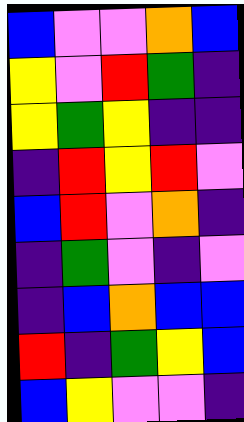[["blue", "violet", "violet", "orange", "blue"], ["yellow", "violet", "red", "green", "indigo"], ["yellow", "green", "yellow", "indigo", "indigo"], ["indigo", "red", "yellow", "red", "violet"], ["blue", "red", "violet", "orange", "indigo"], ["indigo", "green", "violet", "indigo", "violet"], ["indigo", "blue", "orange", "blue", "blue"], ["red", "indigo", "green", "yellow", "blue"], ["blue", "yellow", "violet", "violet", "indigo"]]